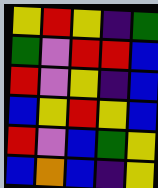[["yellow", "red", "yellow", "indigo", "green"], ["green", "violet", "red", "red", "blue"], ["red", "violet", "yellow", "indigo", "blue"], ["blue", "yellow", "red", "yellow", "blue"], ["red", "violet", "blue", "green", "yellow"], ["blue", "orange", "blue", "indigo", "yellow"]]